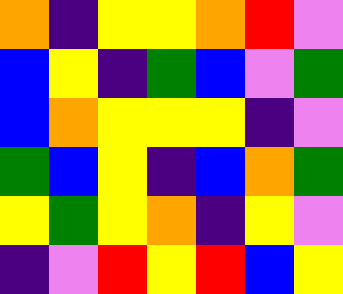[["orange", "indigo", "yellow", "yellow", "orange", "red", "violet"], ["blue", "yellow", "indigo", "green", "blue", "violet", "green"], ["blue", "orange", "yellow", "yellow", "yellow", "indigo", "violet"], ["green", "blue", "yellow", "indigo", "blue", "orange", "green"], ["yellow", "green", "yellow", "orange", "indigo", "yellow", "violet"], ["indigo", "violet", "red", "yellow", "red", "blue", "yellow"]]